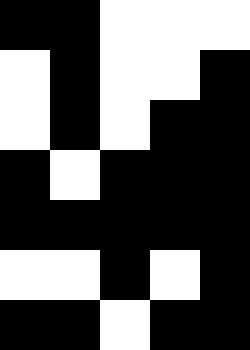[["black", "black", "white", "white", "white"], ["white", "black", "white", "white", "black"], ["white", "black", "white", "black", "black"], ["black", "white", "black", "black", "black"], ["black", "black", "black", "black", "black"], ["white", "white", "black", "white", "black"], ["black", "black", "white", "black", "black"]]